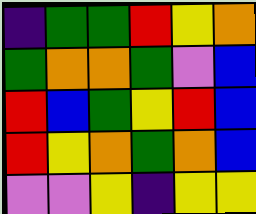[["indigo", "green", "green", "red", "yellow", "orange"], ["green", "orange", "orange", "green", "violet", "blue"], ["red", "blue", "green", "yellow", "red", "blue"], ["red", "yellow", "orange", "green", "orange", "blue"], ["violet", "violet", "yellow", "indigo", "yellow", "yellow"]]